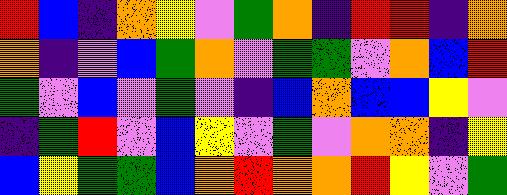[["red", "blue", "indigo", "orange", "yellow", "violet", "green", "orange", "indigo", "red", "red", "indigo", "orange"], ["orange", "indigo", "violet", "blue", "green", "orange", "violet", "green", "green", "violet", "orange", "blue", "red"], ["green", "violet", "blue", "violet", "green", "violet", "indigo", "blue", "orange", "blue", "blue", "yellow", "violet"], ["indigo", "green", "red", "violet", "blue", "yellow", "violet", "green", "violet", "orange", "orange", "indigo", "yellow"], ["blue", "yellow", "green", "green", "blue", "orange", "red", "orange", "orange", "red", "yellow", "violet", "green"]]